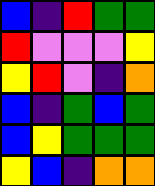[["blue", "indigo", "red", "green", "green"], ["red", "violet", "violet", "violet", "yellow"], ["yellow", "red", "violet", "indigo", "orange"], ["blue", "indigo", "green", "blue", "green"], ["blue", "yellow", "green", "green", "green"], ["yellow", "blue", "indigo", "orange", "orange"]]